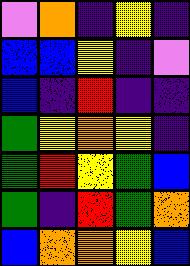[["violet", "orange", "indigo", "yellow", "indigo"], ["blue", "blue", "yellow", "indigo", "violet"], ["blue", "indigo", "red", "indigo", "indigo"], ["green", "yellow", "orange", "yellow", "indigo"], ["green", "red", "yellow", "green", "blue"], ["green", "indigo", "red", "green", "orange"], ["blue", "orange", "orange", "yellow", "blue"]]